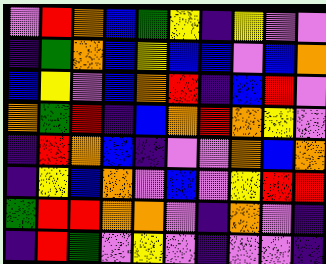[["violet", "red", "orange", "blue", "green", "yellow", "indigo", "yellow", "violet", "violet"], ["indigo", "green", "orange", "blue", "yellow", "blue", "blue", "violet", "blue", "orange"], ["blue", "yellow", "violet", "blue", "orange", "red", "indigo", "blue", "red", "violet"], ["orange", "green", "red", "indigo", "blue", "orange", "red", "orange", "yellow", "violet"], ["indigo", "red", "orange", "blue", "indigo", "violet", "violet", "orange", "blue", "orange"], ["indigo", "yellow", "blue", "orange", "violet", "blue", "violet", "yellow", "red", "red"], ["green", "red", "red", "orange", "orange", "violet", "indigo", "orange", "violet", "indigo"], ["indigo", "red", "green", "violet", "yellow", "violet", "indigo", "violet", "violet", "indigo"]]